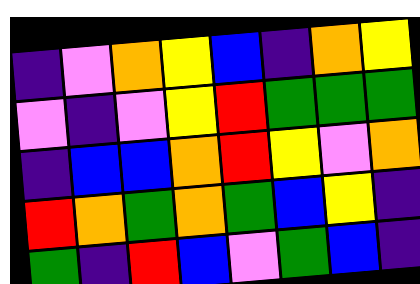[["indigo", "violet", "orange", "yellow", "blue", "indigo", "orange", "yellow"], ["violet", "indigo", "violet", "yellow", "red", "green", "green", "green"], ["indigo", "blue", "blue", "orange", "red", "yellow", "violet", "orange"], ["red", "orange", "green", "orange", "green", "blue", "yellow", "indigo"], ["green", "indigo", "red", "blue", "violet", "green", "blue", "indigo"]]